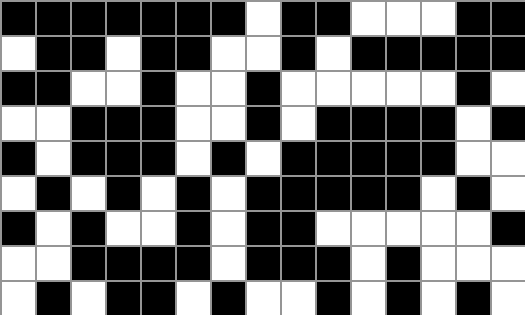[["black", "black", "black", "black", "black", "black", "black", "white", "black", "black", "white", "white", "white", "black", "black"], ["white", "black", "black", "white", "black", "black", "white", "white", "black", "white", "black", "black", "black", "black", "black"], ["black", "black", "white", "white", "black", "white", "white", "black", "white", "white", "white", "white", "white", "black", "white"], ["white", "white", "black", "black", "black", "white", "white", "black", "white", "black", "black", "black", "black", "white", "black"], ["black", "white", "black", "black", "black", "white", "black", "white", "black", "black", "black", "black", "black", "white", "white"], ["white", "black", "white", "black", "white", "black", "white", "black", "black", "black", "black", "black", "white", "black", "white"], ["black", "white", "black", "white", "white", "black", "white", "black", "black", "white", "white", "white", "white", "white", "black"], ["white", "white", "black", "black", "black", "black", "white", "black", "black", "black", "white", "black", "white", "white", "white"], ["white", "black", "white", "black", "black", "white", "black", "white", "white", "black", "white", "black", "white", "black", "white"]]